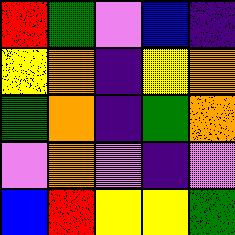[["red", "green", "violet", "blue", "indigo"], ["yellow", "orange", "indigo", "yellow", "orange"], ["green", "orange", "indigo", "green", "orange"], ["violet", "orange", "violet", "indigo", "violet"], ["blue", "red", "yellow", "yellow", "green"]]